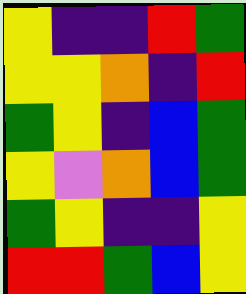[["yellow", "indigo", "indigo", "red", "green"], ["yellow", "yellow", "orange", "indigo", "red"], ["green", "yellow", "indigo", "blue", "green"], ["yellow", "violet", "orange", "blue", "green"], ["green", "yellow", "indigo", "indigo", "yellow"], ["red", "red", "green", "blue", "yellow"]]